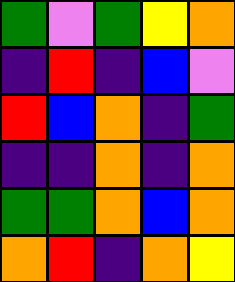[["green", "violet", "green", "yellow", "orange"], ["indigo", "red", "indigo", "blue", "violet"], ["red", "blue", "orange", "indigo", "green"], ["indigo", "indigo", "orange", "indigo", "orange"], ["green", "green", "orange", "blue", "orange"], ["orange", "red", "indigo", "orange", "yellow"]]